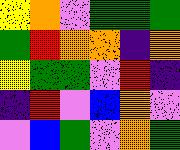[["yellow", "orange", "violet", "green", "green", "green"], ["green", "red", "orange", "orange", "indigo", "orange"], ["yellow", "green", "green", "violet", "red", "indigo"], ["indigo", "red", "violet", "blue", "orange", "violet"], ["violet", "blue", "green", "violet", "orange", "green"]]